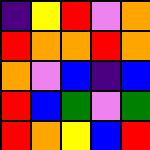[["indigo", "yellow", "red", "violet", "orange"], ["red", "orange", "orange", "red", "orange"], ["orange", "violet", "blue", "indigo", "blue"], ["red", "blue", "green", "violet", "green"], ["red", "orange", "yellow", "blue", "red"]]